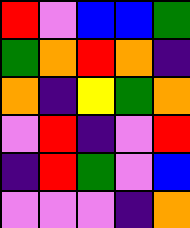[["red", "violet", "blue", "blue", "green"], ["green", "orange", "red", "orange", "indigo"], ["orange", "indigo", "yellow", "green", "orange"], ["violet", "red", "indigo", "violet", "red"], ["indigo", "red", "green", "violet", "blue"], ["violet", "violet", "violet", "indigo", "orange"]]